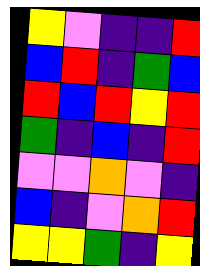[["yellow", "violet", "indigo", "indigo", "red"], ["blue", "red", "indigo", "green", "blue"], ["red", "blue", "red", "yellow", "red"], ["green", "indigo", "blue", "indigo", "red"], ["violet", "violet", "orange", "violet", "indigo"], ["blue", "indigo", "violet", "orange", "red"], ["yellow", "yellow", "green", "indigo", "yellow"]]